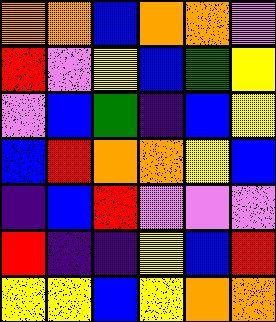[["orange", "orange", "blue", "orange", "orange", "violet"], ["red", "violet", "yellow", "blue", "green", "yellow"], ["violet", "blue", "green", "indigo", "blue", "yellow"], ["blue", "red", "orange", "orange", "yellow", "blue"], ["indigo", "blue", "red", "violet", "violet", "violet"], ["red", "indigo", "indigo", "yellow", "blue", "red"], ["yellow", "yellow", "blue", "yellow", "orange", "orange"]]